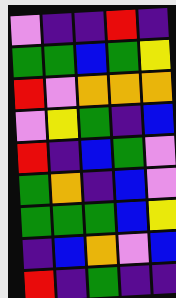[["violet", "indigo", "indigo", "red", "indigo"], ["green", "green", "blue", "green", "yellow"], ["red", "violet", "orange", "orange", "orange"], ["violet", "yellow", "green", "indigo", "blue"], ["red", "indigo", "blue", "green", "violet"], ["green", "orange", "indigo", "blue", "violet"], ["green", "green", "green", "blue", "yellow"], ["indigo", "blue", "orange", "violet", "blue"], ["red", "indigo", "green", "indigo", "indigo"]]